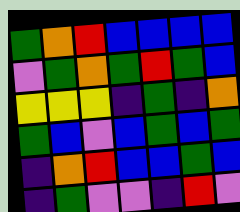[["green", "orange", "red", "blue", "blue", "blue", "blue"], ["violet", "green", "orange", "green", "red", "green", "blue"], ["yellow", "yellow", "yellow", "indigo", "green", "indigo", "orange"], ["green", "blue", "violet", "blue", "green", "blue", "green"], ["indigo", "orange", "red", "blue", "blue", "green", "blue"], ["indigo", "green", "violet", "violet", "indigo", "red", "violet"]]